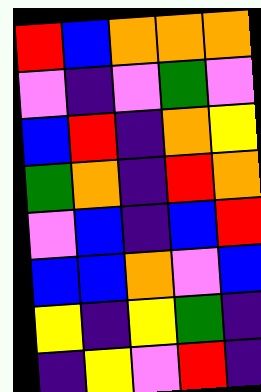[["red", "blue", "orange", "orange", "orange"], ["violet", "indigo", "violet", "green", "violet"], ["blue", "red", "indigo", "orange", "yellow"], ["green", "orange", "indigo", "red", "orange"], ["violet", "blue", "indigo", "blue", "red"], ["blue", "blue", "orange", "violet", "blue"], ["yellow", "indigo", "yellow", "green", "indigo"], ["indigo", "yellow", "violet", "red", "indigo"]]